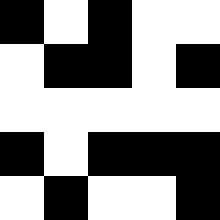[["black", "white", "black", "white", "white"], ["white", "black", "black", "white", "black"], ["white", "white", "white", "white", "white"], ["black", "white", "black", "black", "black"], ["white", "black", "white", "white", "black"]]